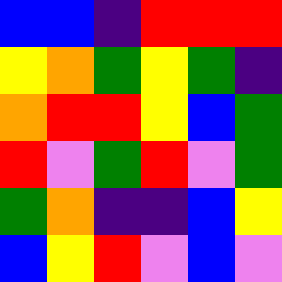[["blue", "blue", "indigo", "red", "red", "red"], ["yellow", "orange", "green", "yellow", "green", "indigo"], ["orange", "red", "red", "yellow", "blue", "green"], ["red", "violet", "green", "red", "violet", "green"], ["green", "orange", "indigo", "indigo", "blue", "yellow"], ["blue", "yellow", "red", "violet", "blue", "violet"]]